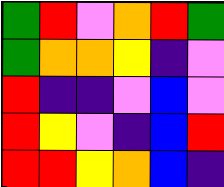[["green", "red", "violet", "orange", "red", "green"], ["green", "orange", "orange", "yellow", "indigo", "violet"], ["red", "indigo", "indigo", "violet", "blue", "violet"], ["red", "yellow", "violet", "indigo", "blue", "red"], ["red", "red", "yellow", "orange", "blue", "indigo"]]